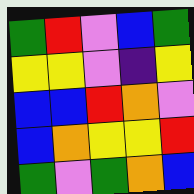[["green", "red", "violet", "blue", "green"], ["yellow", "yellow", "violet", "indigo", "yellow"], ["blue", "blue", "red", "orange", "violet"], ["blue", "orange", "yellow", "yellow", "red"], ["green", "violet", "green", "orange", "blue"]]